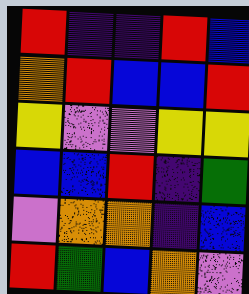[["red", "indigo", "indigo", "red", "blue"], ["orange", "red", "blue", "blue", "red"], ["yellow", "violet", "violet", "yellow", "yellow"], ["blue", "blue", "red", "indigo", "green"], ["violet", "orange", "orange", "indigo", "blue"], ["red", "green", "blue", "orange", "violet"]]